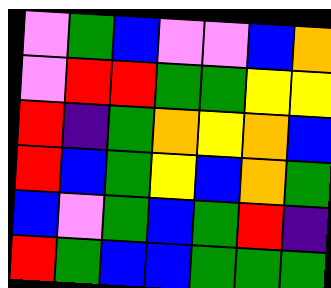[["violet", "green", "blue", "violet", "violet", "blue", "orange"], ["violet", "red", "red", "green", "green", "yellow", "yellow"], ["red", "indigo", "green", "orange", "yellow", "orange", "blue"], ["red", "blue", "green", "yellow", "blue", "orange", "green"], ["blue", "violet", "green", "blue", "green", "red", "indigo"], ["red", "green", "blue", "blue", "green", "green", "green"]]